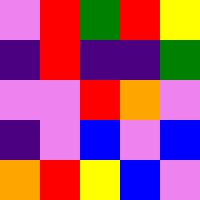[["violet", "red", "green", "red", "yellow"], ["indigo", "red", "indigo", "indigo", "green"], ["violet", "violet", "red", "orange", "violet"], ["indigo", "violet", "blue", "violet", "blue"], ["orange", "red", "yellow", "blue", "violet"]]